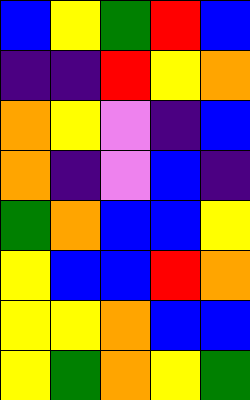[["blue", "yellow", "green", "red", "blue"], ["indigo", "indigo", "red", "yellow", "orange"], ["orange", "yellow", "violet", "indigo", "blue"], ["orange", "indigo", "violet", "blue", "indigo"], ["green", "orange", "blue", "blue", "yellow"], ["yellow", "blue", "blue", "red", "orange"], ["yellow", "yellow", "orange", "blue", "blue"], ["yellow", "green", "orange", "yellow", "green"]]